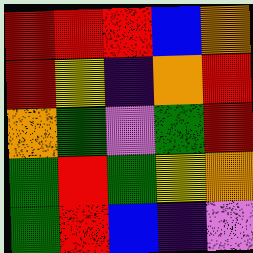[["red", "red", "red", "blue", "orange"], ["red", "yellow", "indigo", "orange", "red"], ["orange", "green", "violet", "green", "red"], ["green", "red", "green", "yellow", "orange"], ["green", "red", "blue", "indigo", "violet"]]